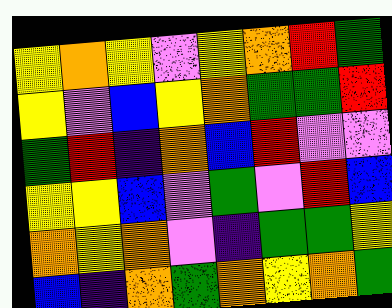[["yellow", "orange", "yellow", "violet", "yellow", "orange", "red", "green"], ["yellow", "violet", "blue", "yellow", "orange", "green", "green", "red"], ["green", "red", "indigo", "orange", "blue", "red", "violet", "violet"], ["yellow", "yellow", "blue", "violet", "green", "violet", "red", "blue"], ["orange", "yellow", "orange", "violet", "indigo", "green", "green", "yellow"], ["blue", "indigo", "orange", "green", "orange", "yellow", "orange", "green"]]